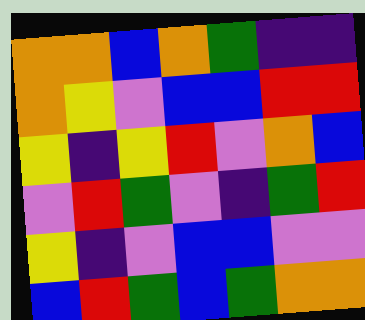[["orange", "orange", "blue", "orange", "green", "indigo", "indigo"], ["orange", "yellow", "violet", "blue", "blue", "red", "red"], ["yellow", "indigo", "yellow", "red", "violet", "orange", "blue"], ["violet", "red", "green", "violet", "indigo", "green", "red"], ["yellow", "indigo", "violet", "blue", "blue", "violet", "violet"], ["blue", "red", "green", "blue", "green", "orange", "orange"]]